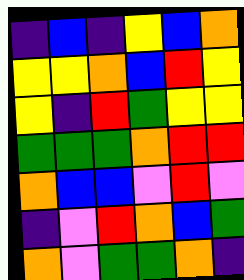[["indigo", "blue", "indigo", "yellow", "blue", "orange"], ["yellow", "yellow", "orange", "blue", "red", "yellow"], ["yellow", "indigo", "red", "green", "yellow", "yellow"], ["green", "green", "green", "orange", "red", "red"], ["orange", "blue", "blue", "violet", "red", "violet"], ["indigo", "violet", "red", "orange", "blue", "green"], ["orange", "violet", "green", "green", "orange", "indigo"]]